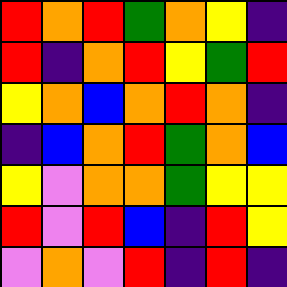[["red", "orange", "red", "green", "orange", "yellow", "indigo"], ["red", "indigo", "orange", "red", "yellow", "green", "red"], ["yellow", "orange", "blue", "orange", "red", "orange", "indigo"], ["indigo", "blue", "orange", "red", "green", "orange", "blue"], ["yellow", "violet", "orange", "orange", "green", "yellow", "yellow"], ["red", "violet", "red", "blue", "indigo", "red", "yellow"], ["violet", "orange", "violet", "red", "indigo", "red", "indigo"]]